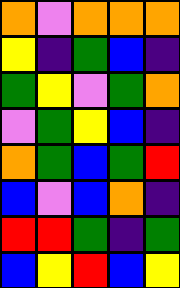[["orange", "violet", "orange", "orange", "orange"], ["yellow", "indigo", "green", "blue", "indigo"], ["green", "yellow", "violet", "green", "orange"], ["violet", "green", "yellow", "blue", "indigo"], ["orange", "green", "blue", "green", "red"], ["blue", "violet", "blue", "orange", "indigo"], ["red", "red", "green", "indigo", "green"], ["blue", "yellow", "red", "blue", "yellow"]]